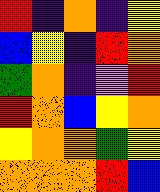[["red", "indigo", "orange", "indigo", "yellow"], ["blue", "yellow", "indigo", "red", "orange"], ["green", "orange", "indigo", "violet", "red"], ["red", "orange", "blue", "yellow", "orange"], ["yellow", "orange", "orange", "green", "yellow"], ["orange", "orange", "orange", "red", "blue"]]